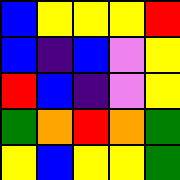[["blue", "yellow", "yellow", "yellow", "red"], ["blue", "indigo", "blue", "violet", "yellow"], ["red", "blue", "indigo", "violet", "yellow"], ["green", "orange", "red", "orange", "green"], ["yellow", "blue", "yellow", "yellow", "green"]]